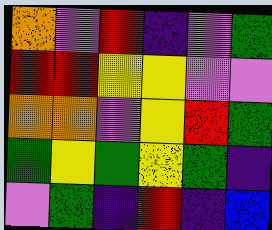[["orange", "violet", "red", "indigo", "violet", "green"], ["red", "red", "yellow", "yellow", "violet", "violet"], ["orange", "orange", "violet", "yellow", "red", "green"], ["green", "yellow", "green", "yellow", "green", "indigo"], ["violet", "green", "indigo", "red", "indigo", "blue"]]